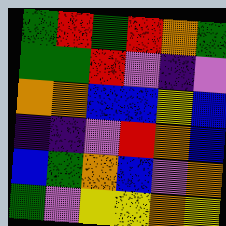[["green", "red", "green", "red", "orange", "green"], ["green", "green", "red", "violet", "indigo", "violet"], ["orange", "orange", "blue", "blue", "yellow", "blue"], ["indigo", "indigo", "violet", "red", "orange", "blue"], ["blue", "green", "orange", "blue", "violet", "orange"], ["green", "violet", "yellow", "yellow", "orange", "yellow"]]